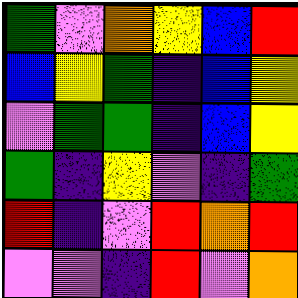[["green", "violet", "orange", "yellow", "blue", "red"], ["blue", "yellow", "green", "indigo", "blue", "yellow"], ["violet", "green", "green", "indigo", "blue", "yellow"], ["green", "indigo", "yellow", "violet", "indigo", "green"], ["red", "indigo", "violet", "red", "orange", "red"], ["violet", "violet", "indigo", "red", "violet", "orange"]]